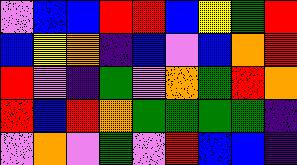[["violet", "blue", "blue", "red", "red", "blue", "yellow", "green", "red"], ["blue", "yellow", "orange", "indigo", "blue", "violet", "blue", "orange", "red"], ["red", "violet", "indigo", "green", "violet", "orange", "green", "red", "orange"], ["red", "blue", "red", "orange", "green", "green", "green", "green", "indigo"], ["violet", "orange", "violet", "green", "violet", "red", "blue", "blue", "indigo"]]